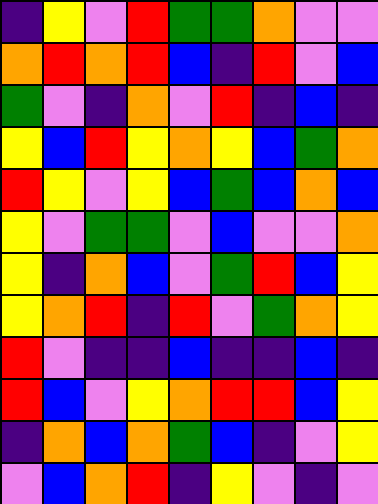[["indigo", "yellow", "violet", "red", "green", "green", "orange", "violet", "violet"], ["orange", "red", "orange", "red", "blue", "indigo", "red", "violet", "blue"], ["green", "violet", "indigo", "orange", "violet", "red", "indigo", "blue", "indigo"], ["yellow", "blue", "red", "yellow", "orange", "yellow", "blue", "green", "orange"], ["red", "yellow", "violet", "yellow", "blue", "green", "blue", "orange", "blue"], ["yellow", "violet", "green", "green", "violet", "blue", "violet", "violet", "orange"], ["yellow", "indigo", "orange", "blue", "violet", "green", "red", "blue", "yellow"], ["yellow", "orange", "red", "indigo", "red", "violet", "green", "orange", "yellow"], ["red", "violet", "indigo", "indigo", "blue", "indigo", "indigo", "blue", "indigo"], ["red", "blue", "violet", "yellow", "orange", "red", "red", "blue", "yellow"], ["indigo", "orange", "blue", "orange", "green", "blue", "indigo", "violet", "yellow"], ["violet", "blue", "orange", "red", "indigo", "yellow", "violet", "indigo", "violet"]]